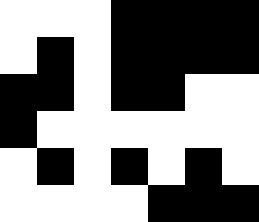[["white", "white", "white", "black", "black", "black", "black"], ["white", "black", "white", "black", "black", "black", "black"], ["black", "black", "white", "black", "black", "white", "white"], ["black", "white", "white", "white", "white", "white", "white"], ["white", "black", "white", "black", "white", "black", "white"], ["white", "white", "white", "white", "black", "black", "black"]]